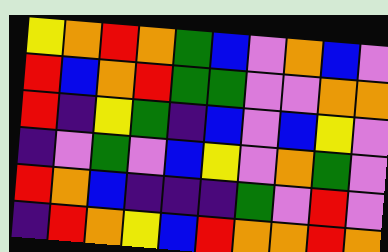[["yellow", "orange", "red", "orange", "green", "blue", "violet", "orange", "blue", "violet"], ["red", "blue", "orange", "red", "green", "green", "violet", "violet", "orange", "orange"], ["red", "indigo", "yellow", "green", "indigo", "blue", "violet", "blue", "yellow", "violet"], ["indigo", "violet", "green", "violet", "blue", "yellow", "violet", "orange", "green", "violet"], ["red", "orange", "blue", "indigo", "indigo", "indigo", "green", "violet", "red", "violet"], ["indigo", "red", "orange", "yellow", "blue", "red", "orange", "orange", "red", "orange"]]